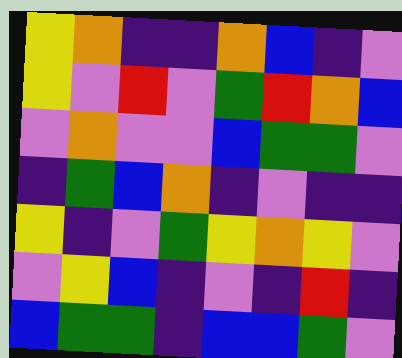[["yellow", "orange", "indigo", "indigo", "orange", "blue", "indigo", "violet"], ["yellow", "violet", "red", "violet", "green", "red", "orange", "blue"], ["violet", "orange", "violet", "violet", "blue", "green", "green", "violet"], ["indigo", "green", "blue", "orange", "indigo", "violet", "indigo", "indigo"], ["yellow", "indigo", "violet", "green", "yellow", "orange", "yellow", "violet"], ["violet", "yellow", "blue", "indigo", "violet", "indigo", "red", "indigo"], ["blue", "green", "green", "indigo", "blue", "blue", "green", "violet"]]